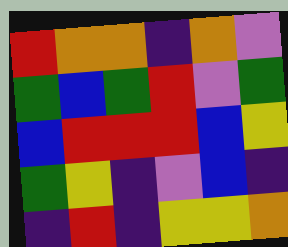[["red", "orange", "orange", "indigo", "orange", "violet"], ["green", "blue", "green", "red", "violet", "green"], ["blue", "red", "red", "red", "blue", "yellow"], ["green", "yellow", "indigo", "violet", "blue", "indigo"], ["indigo", "red", "indigo", "yellow", "yellow", "orange"]]